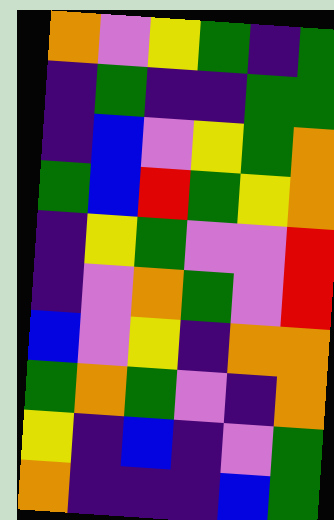[["orange", "violet", "yellow", "green", "indigo", "green"], ["indigo", "green", "indigo", "indigo", "green", "green"], ["indigo", "blue", "violet", "yellow", "green", "orange"], ["green", "blue", "red", "green", "yellow", "orange"], ["indigo", "yellow", "green", "violet", "violet", "red"], ["indigo", "violet", "orange", "green", "violet", "red"], ["blue", "violet", "yellow", "indigo", "orange", "orange"], ["green", "orange", "green", "violet", "indigo", "orange"], ["yellow", "indigo", "blue", "indigo", "violet", "green"], ["orange", "indigo", "indigo", "indigo", "blue", "green"]]